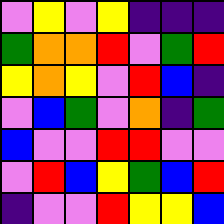[["violet", "yellow", "violet", "yellow", "indigo", "indigo", "indigo"], ["green", "orange", "orange", "red", "violet", "green", "red"], ["yellow", "orange", "yellow", "violet", "red", "blue", "indigo"], ["violet", "blue", "green", "violet", "orange", "indigo", "green"], ["blue", "violet", "violet", "red", "red", "violet", "violet"], ["violet", "red", "blue", "yellow", "green", "blue", "red"], ["indigo", "violet", "violet", "red", "yellow", "yellow", "blue"]]